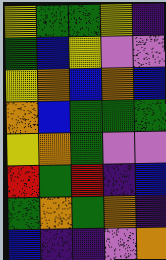[["yellow", "green", "green", "yellow", "indigo"], ["green", "blue", "yellow", "violet", "violet"], ["yellow", "orange", "blue", "orange", "blue"], ["orange", "blue", "green", "green", "green"], ["yellow", "orange", "green", "violet", "violet"], ["red", "green", "red", "indigo", "blue"], ["green", "orange", "green", "orange", "indigo"], ["blue", "indigo", "indigo", "violet", "orange"]]